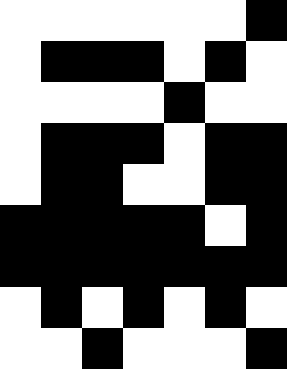[["white", "white", "white", "white", "white", "white", "black"], ["white", "black", "black", "black", "white", "black", "white"], ["white", "white", "white", "white", "black", "white", "white"], ["white", "black", "black", "black", "white", "black", "black"], ["white", "black", "black", "white", "white", "black", "black"], ["black", "black", "black", "black", "black", "white", "black"], ["black", "black", "black", "black", "black", "black", "black"], ["white", "black", "white", "black", "white", "black", "white"], ["white", "white", "black", "white", "white", "white", "black"]]